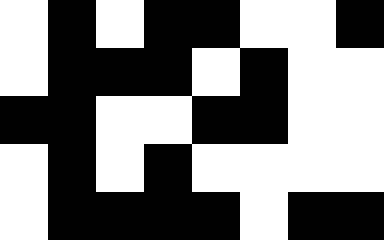[["white", "black", "white", "black", "black", "white", "white", "black"], ["white", "black", "black", "black", "white", "black", "white", "white"], ["black", "black", "white", "white", "black", "black", "white", "white"], ["white", "black", "white", "black", "white", "white", "white", "white"], ["white", "black", "black", "black", "black", "white", "black", "black"]]